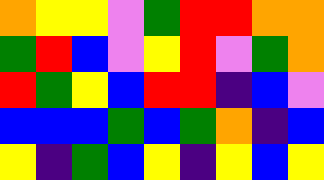[["orange", "yellow", "yellow", "violet", "green", "red", "red", "orange", "orange"], ["green", "red", "blue", "violet", "yellow", "red", "violet", "green", "orange"], ["red", "green", "yellow", "blue", "red", "red", "indigo", "blue", "violet"], ["blue", "blue", "blue", "green", "blue", "green", "orange", "indigo", "blue"], ["yellow", "indigo", "green", "blue", "yellow", "indigo", "yellow", "blue", "yellow"]]